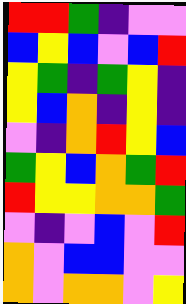[["red", "red", "green", "indigo", "violet", "violet"], ["blue", "yellow", "blue", "violet", "blue", "red"], ["yellow", "green", "indigo", "green", "yellow", "indigo"], ["yellow", "blue", "orange", "indigo", "yellow", "indigo"], ["violet", "indigo", "orange", "red", "yellow", "blue"], ["green", "yellow", "blue", "orange", "green", "red"], ["red", "yellow", "yellow", "orange", "orange", "green"], ["violet", "indigo", "violet", "blue", "violet", "red"], ["orange", "violet", "blue", "blue", "violet", "violet"], ["orange", "violet", "orange", "orange", "violet", "yellow"]]